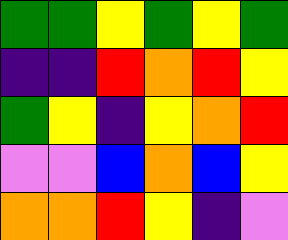[["green", "green", "yellow", "green", "yellow", "green"], ["indigo", "indigo", "red", "orange", "red", "yellow"], ["green", "yellow", "indigo", "yellow", "orange", "red"], ["violet", "violet", "blue", "orange", "blue", "yellow"], ["orange", "orange", "red", "yellow", "indigo", "violet"]]